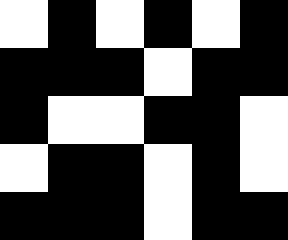[["white", "black", "white", "black", "white", "black"], ["black", "black", "black", "white", "black", "black"], ["black", "white", "white", "black", "black", "white"], ["white", "black", "black", "white", "black", "white"], ["black", "black", "black", "white", "black", "black"]]